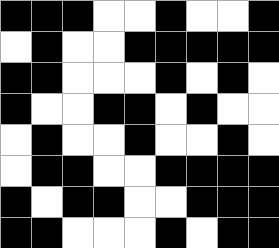[["black", "black", "black", "white", "white", "black", "white", "white", "black"], ["white", "black", "white", "white", "black", "black", "black", "black", "black"], ["black", "black", "white", "white", "white", "black", "white", "black", "white"], ["black", "white", "white", "black", "black", "white", "black", "white", "white"], ["white", "black", "white", "white", "black", "white", "white", "black", "white"], ["white", "black", "black", "white", "white", "black", "black", "black", "black"], ["black", "white", "black", "black", "white", "white", "black", "black", "black"], ["black", "black", "white", "white", "white", "black", "white", "black", "black"]]